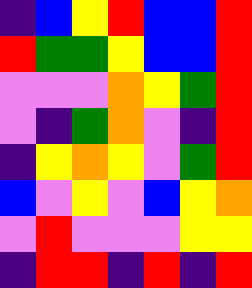[["indigo", "blue", "yellow", "red", "blue", "blue", "red"], ["red", "green", "green", "yellow", "blue", "blue", "red"], ["violet", "violet", "violet", "orange", "yellow", "green", "red"], ["violet", "indigo", "green", "orange", "violet", "indigo", "red"], ["indigo", "yellow", "orange", "yellow", "violet", "green", "red"], ["blue", "violet", "yellow", "violet", "blue", "yellow", "orange"], ["violet", "red", "violet", "violet", "violet", "yellow", "yellow"], ["indigo", "red", "red", "indigo", "red", "indigo", "red"]]